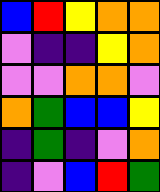[["blue", "red", "yellow", "orange", "orange"], ["violet", "indigo", "indigo", "yellow", "orange"], ["violet", "violet", "orange", "orange", "violet"], ["orange", "green", "blue", "blue", "yellow"], ["indigo", "green", "indigo", "violet", "orange"], ["indigo", "violet", "blue", "red", "green"]]